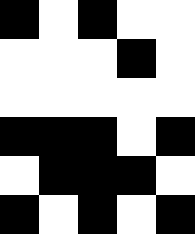[["black", "white", "black", "white", "white"], ["white", "white", "white", "black", "white"], ["white", "white", "white", "white", "white"], ["black", "black", "black", "white", "black"], ["white", "black", "black", "black", "white"], ["black", "white", "black", "white", "black"]]